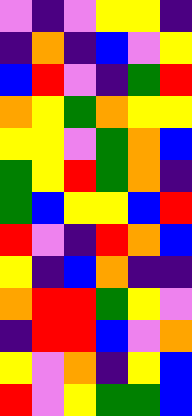[["violet", "indigo", "violet", "yellow", "yellow", "indigo"], ["indigo", "orange", "indigo", "blue", "violet", "yellow"], ["blue", "red", "violet", "indigo", "green", "red"], ["orange", "yellow", "green", "orange", "yellow", "yellow"], ["yellow", "yellow", "violet", "green", "orange", "blue"], ["green", "yellow", "red", "green", "orange", "indigo"], ["green", "blue", "yellow", "yellow", "blue", "red"], ["red", "violet", "indigo", "red", "orange", "blue"], ["yellow", "indigo", "blue", "orange", "indigo", "indigo"], ["orange", "red", "red", "green", "yellow", "violet"], ["indigo", "red", "red", "blue", "violet", "orange"], ["yellow", "violet", "orange", "indigo", "yellow", "blue"], ["red", "violet", "yellow", "green", "green", "blue"]]